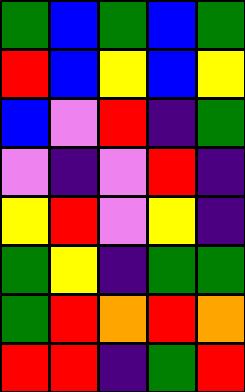[["green", "blue", "green", "blue", "green"], ["red", "blue", "yellow", "blue", "yellow"], ["blue", "violet", "red", "indigo", "green"], ["violet", "indigo", "violet", "red", "indigo"], ["yellow", "red", "violet", "yellow", "indigo"], ["green", "yellow", "indigo", "green", "green"], ["green", "red", "orange", "red", "orange"], ["red", "red", "indigo", "green", "red"]]